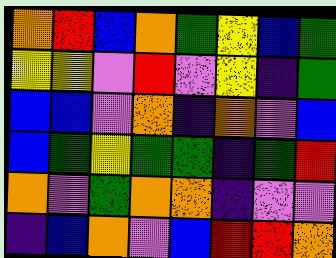[["orange", "red", "blue", "orange", "green", "yellow", "blue", "green"], ["yellow", "yellow", "violet", "red", "violet", "yellow", "indigo", "green"], ["blue", "blue", "violet", "orange", "indigo", "orange", "violet", "blue"], ["blue", "green", "yellow", "green", "green", "indigo", "green", "red"], ["orange", "violet", "green", "orange", "orange", "indigo", "violet", "violet"], ["indigo", "blue", "orange", "violet", "blue", "red", "red", "orange"]]